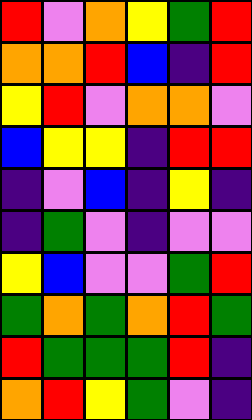[["red", "violet", "orange", "yellow", "green", "red"], ["orange", "orange", "red", "blue", "indigo", "red"], ["yellow", "red", "violet", "orange", "orange", "violet"], ["blue", "yellow", "yellow", "indigo", "red", "red"], ["indigo", "violet", "blue", "indigo", "yellow", "indigo"], ["indigo", "green", "violet", "indigo", "violet", "violet"], ["yellow", "blue", "violet", "violet", "green", "red"], ["green", "orange", "green", "orange", "red", "green"], ["red", "green", "green", "green", "red", "indigo"], ["orange", "red", "yellow", "green", "violet", "indigo"]]